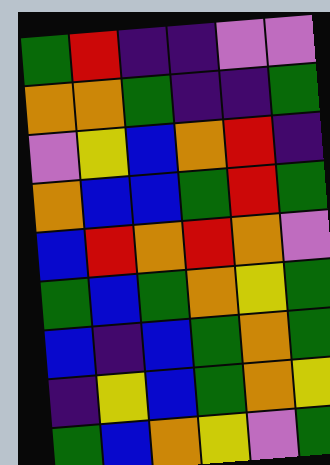[["green", "red", "indigo", "indigo", "violet", "violet"], ["orange", "orange", "green", "indigo", "indigo", "green"], ["violet", "yellow", "blue", "orange", "red", "indigo"], ["orange", "blue", "blue", "green", "red", "green"], ["blue", "red", "orange", "red", "orange", "violet"], ["green", "blue", "green", "orange", "yellow", "green"], ["blue", "indigo", "blue", "green", "orange", "green"], ["indigo", "yellow", "blue", "green", "orange", "yellow"], ["green", "blue", "orange", "yellow", "violet", "green"]]